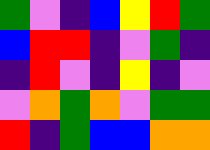[["green", "violet", "indigo", "blue", "yellow", "red", "green"], ["blue", "red", "red", "indigo", "violet", "green", "indigo"], ["indigo", "red", "violet", "indigo", "yellow", "indigo", "violet"], ["violet", "orange", "green", "orange", "violet", "green", "green"], ["red", "indigo", "green", "blue", "blue", "orange", "orange"]]